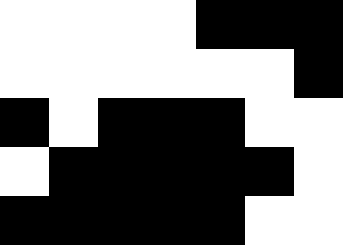[["white", "white", "white", "white", "black", "black", "black"], ["white", "white", "white", "white", "white", "white", "black"], ["black", "white", "black", "black", "black", "white", "white"], ["white", "black", "black", "black", "black", "black", "white"], ["black", "black", "black", "black", "black", "white", "white"]]